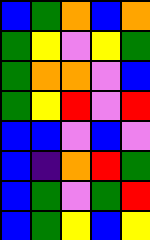[["blue", "green", "orange", "blue", "orange"], ["green", "yellow", "violet", "yellow", "green"], ["green", "orange", "orange", "violet", "blue"], ["green", "yellow", "red", "violet", "red"], ["blue", "blue", "violet", "blue", "violet"], ["blue", "indigo", "orange", "red", "green"], ["blue", "green", "violet", "green", "red"], ["blue", "green", "yellow", "blue", "yellow"]]